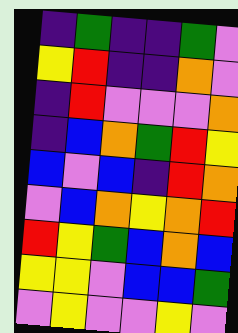[["indigo", "green", "indigo", "indigo", "green", "violet"], ["yellow", "red", "indigo", "indigo", "orange", "violet"], ["indigo", "red", "violet", "violet", "violet", "orange"], ["indigo", "blue", "orange", "green", "red", "yellow"], ["blue", "violet", "blue", "indigo", "red", "orange"], ["violet", "blue", "orange", "yellow", "orange", "red"], ["red", "yellow", "green", "blue", "orange", "blue"], ["yellow", "yellow", "violet", "blue", "blue", "green"], ["violet", "yellow", "violet", "violet", "yellow", "violet"]]